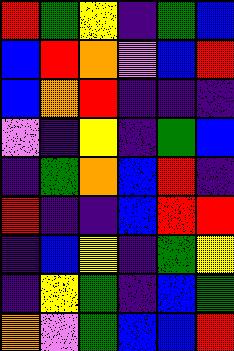[["red", "green", "yellow", "indigo", "green", "blue"], ["blue", "red", "orange", "violet", "blue", "red"], ["blue", "orange", "red", "indigo", "indigo", "indigo"], ["violet", "indigo", "yellow", "indigo", "green", "blue"], ["indigo", "green", "orange", "blue", "red", "indigo"], ["red", "indigo", "indigo", "blue", "red", "red"], ["indigo", "blue", "yellow", "indigo", "green", "yellow"], ["indigo", "yellow", "green", "indigo", "blue", "green"], ["orange", "violet", "green", "blue", "blue", "red"]]